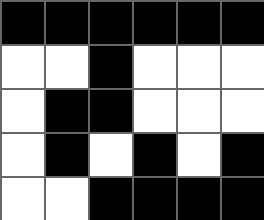[["black", "black", "black", "black", "black", "black"], ["white", "white", "black", "white", "white", "white"], ["white", "black", "black", "white", "white", "white"], ["white", "black", "white", "black", "white", "black"], ["white", "white", "black", "black", "black", "black"]]